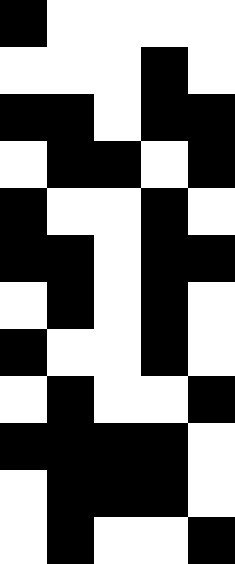[["black", "white", "white", "white", "white"], ["white", "white", "white", "black", "white"], ["black", "black", "white", "black", "black"], ["white", "black", "black", "white", "black"], ["black", "white", "white", "black", "white"], ["black", "black", "white", "black", "black"], ["white", "black", "white", "black", "white"], ["black", "white", "white", "black", "white"], ["white", "black", "white", "white", "black"], ["black", "black", "black", "black", "white"], ["white", "black", "black", "black", "white"], ["white", "black", "white", "white", "black"]]